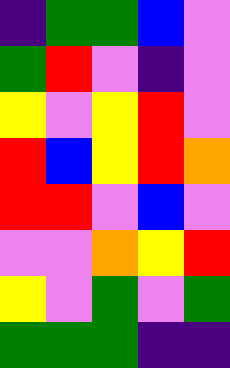[["indigo", "green", "green", "blue", "violet"], ["green", "red", "violet", "indigo", "violet"], ["yellow", "violet", "yellow", "red", "violet"], ["red", "blue", "yellow", "red", "orange"], ["red", "red", "violet", "blue", "violet"], ["violet", "violet", "orange", "yellow", "red"], ["yellow", "violet", "green", "violet", "green"], ["green", "green", "green", "indigo", "indigo"]]